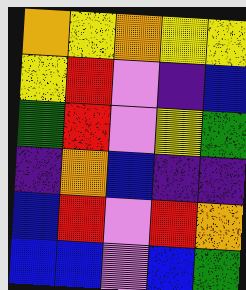[["orange", "yellow", "orange", "yellow", "yellow"], ["yellow", "red", "violet", "indigo", "blue"], ["green", "red", "violet", "yellow", "green"], ["indigo", "orange", "blue", "indigo", "indigo"], ["blue", "red", "violet", "red", "orange"], ["blue", "blue", "violet", "blue", "green"]]